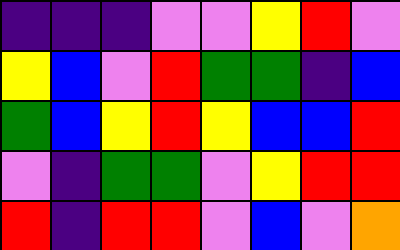[["indigo", "indigo", "indigo", "violet", "violet", "yellow", "red", "violet"], ["yellow", "blue", "violet", "red", "green", "green", "indigo", "blue"], ["green", "blue", "yellow", "red", "yellow", "blue", "blue", "red"], ["violet", "indigo", "green", "green", "violet", "yellow", "red", "red"], ["red", "indigo", "red", "red", "violet", "blue", "violet", "orange"]]